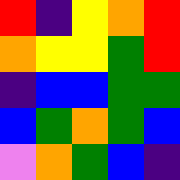[["red", "indigo", "yellow", "orange", "red"], ["orange", "yellow", "yellow", "green", "red"], ["indigo", "blue", "blue", "green", "green"], ["blue", "green", "orange", "green", "blue"], ["violet", "orange", "green", "blue", "indigo"]]